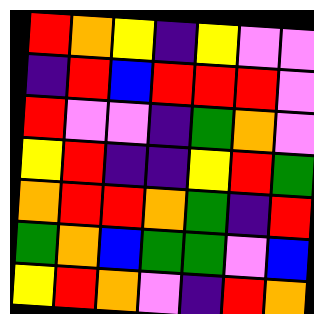[["red", "orange", "yellow", "indigo", "yellow", "violet", "violet"], ["indigo", "red", "blue", "red", "red", "red", "violet"], ["red", "violet", "violet", "indigo", "green", "orange", "violet"], ["yellow", "red", "indigo", "indigo", "yellow", "red", "green"], ["orange", "red", "red", "orange", "green", "indigo", "red"], ["green", "orange", "blue", "green", "green", "violet", "blue"], ["yellow", "red", "orange", "violet", "indigo", "red", "orange"]]